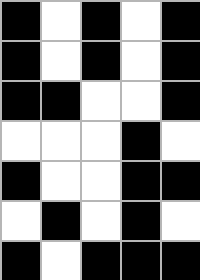[["black", "white", "black", "white", "black"], ["black", "white", "black", "white", "black"], ["black", "black", "white", "white", "black"], ["white", "white", "white", "black", "white"], ["black", "white", "white", "black", "black"], ["white", "black", "white", "black", "white"], ["black", "white", "black", "black", "black"]]